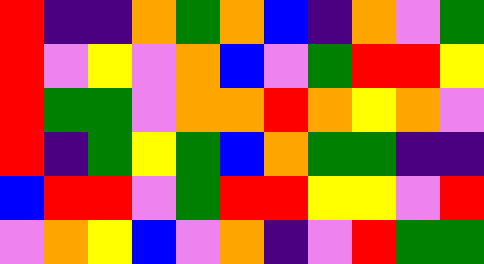[["red", "indigo", "indigo", "orange", "green", "orange", "blue", "indigo", "orange", "violet", "green"], ["red", "violet", "yellow", "violet", "orange", "blue", "violet", "green", "red", "red", "yellow"], ["red", "green", "green", "violet", "orange", "orange", "red", "orange", "yellow", "orange", "violet"], ["red", "indigo", "green", "yellow", "green", "blue", "orange", "green", "green", "indigo", "indigo"], ["blue", "red", "red", "violet", "green", "red", "red", "yellow", "yellow", "violet", "red"], ["violet", "orange", "yellow", "blue", "violet", "orange", "indigo", "violet", "red", "green", "green"]]